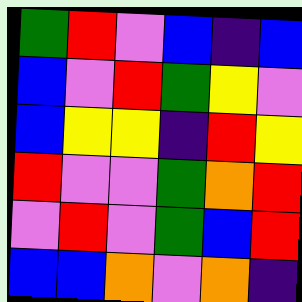[["green", "red", "violet", "blue", "indigo", "blue"], ["blue", "violet", "red", "green", "yellow", "violet"], ["blue", "yellow", "yellow", "indigo", "red", "yellow"], ["red", "violet", "violet", "green", "orange", "red"], ["violet", "red", "violet", "green", "blue", "red"], ["blue", "blue", "orange", "violet", "orange", "indigo"]]